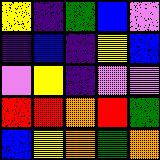[["yellow", "indigo", "green", "blue", "violet"], ["indigo", "blue", "indigo", "yellow", "blue"], ["violet", "yellow", "indigo", "violet", "violet"], ["red", "red", "orange", "red", "green"], ["blue", "yellow", "orange", "green", "orange"]]